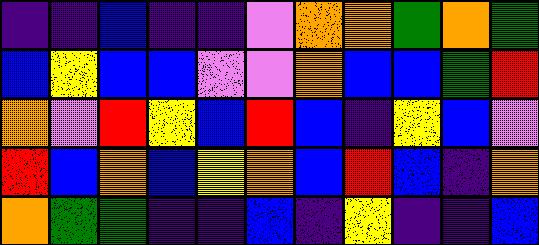[["indigo", "indigo", "blue", "indigo", "indigo", "violet", "orange", "orange", "green", "orange", "green"], ["blue", "yellow", "blue", "blue", "violet", "violet", "orange", "blue", "blue", "green", "red"], ["orange", "violet", "red", "yellow", "blue", "red", "blue", "indigo", "yellow", "blue", "violet"], ["red", "blue", "orange", "blue", "yellow", "orange", "blue", "red", "blue", "indigo", "orange"], ["orange", "green", "green", "indigo", "indigo", "blue", "indigo", "yellow", "indigo", "indigo", "blue"]]